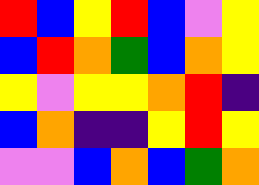[["red", "blue", "yellow", "red", "blue", "violet", "yellow"], ["blue", "red", "orange", "green", "blue", "orange", "yellow"], ["yellow", "violet", "yellow", "yellow", "orange", "red", "indigo"], ["blue", "orange", "indigo", "indigo", "yellow", "red", "yellow"], ["violet", "violet", "blue", "orange", "blue", "green", "orange"]]